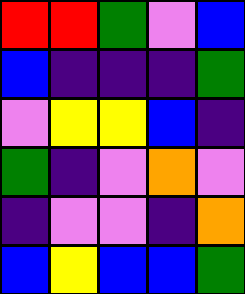[["red", "red", "green", "violet", "blue"], ["blue", "indigo", "indigo", "indigo", "green"], ["violet", "yellow", "yellow", "blue", "indigo"], ["green", "indigo", "violet", "orange", "violet"], ["indigo", "violet", "violet", "indigo", "orange"], ["blue", "yellow", "blue", "blue", "green"]]